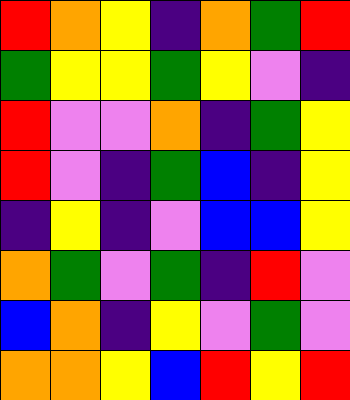[["red", "orange", "yellow", "indigo", "orange", "green", "red"], ["green", "yellow", "yellow", "green", "yellow", "violet", "indigo"], ["red", "violet", "violet", "orange", "indigo", "green", "yellow"], ["red", "violet", "indigo", "green", "blue", "indigo", "yellow"], ["indigo", "yellow", "indigo", "violet", "blue", "blue", "yellow"], ["orange", "green", "violet", "green", "indigo", "red", "violet"], ["blue", "orange", "indigo", "yellow", "violet", "green", "violet"], ["orange", "orange", "yellow", "blue", "red", "yellow", "red"]]